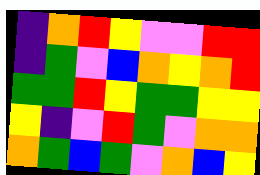[["indigo", "orange", "red", "yellow", "violet", "violet", "red", "red"], ["indigo", "green", "violet", "blue", "orange", "yellow", "orange", "red"], ["green", "green", "red", "yellow", "green", "green", "yellow", "yellow"], ["yellow", "indigo", "violet", "red", "green", "violet", "orange", "orange"], ["orange", "green", "blue", "green", "violet", "orange", "blue", "yellow"]]